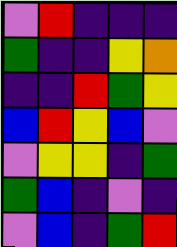[["violet", "red", "indigo", "indigo", "indigo"], ["green", "indigo", "indigo", "yellow", "orange"], ["indigo", "indigo", "red", "green", "yellow"], ["blue", "red", "yellow", "blue", "violet"], ["violet", "yellow", "yellow", "indigo", "green"], ["green", "blue", "indigo", "violet", "indigo"], ["violet", "blue", "indigo", "green", "red"]]